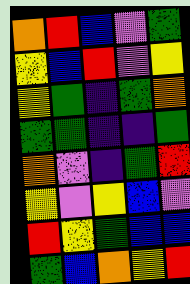[["orange", "red", "blue", "violet", "green"], ["yellow", "blue", "red", "violet", "yellow"], ["yellow", "green", "indigo", "green", "orange"], ["green", "green", "indigo", "indigo", "green"], ["orange", "violet", "indigo", "green", "red"], ["yellow", "violet", "yellow", "blue", "violet"], ["red", "yellow", "green", "blue", "blue"], ["green", "blue", "orange", "yellow", "red"]]